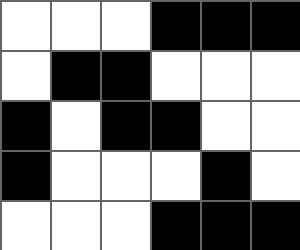[["white", "white", "white", "black", "black", "black"], ["white", "black", "black", "white", "white", "white"], ["black", "white", "black", "black", "white", "white"], ["black", "white", "white", "white", "black", "white"], ["white", "white", "white", "black", "black", "black"]]